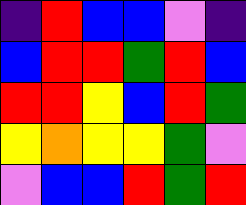[["indigo", "red", "blue", "blue", "violet", "indigo"], ["blue", "red", "red", "green", "red", "blue"], ["red", "red", "yellow", "blue", "red", "green"], ["yellow", "orange", "yellow", "yellow", "green", "violet"], ["violet", "blue", "blue", "red", "green", "red"]]